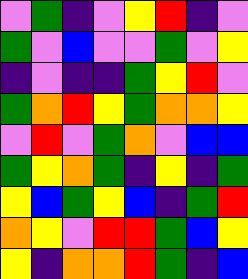[["violet", "green", "indigo", "violet", "yellow", "red", "indigo", "violet"], ["green", "violet", "blue", "violet", "violet", "green", "violet", "yellow"], ["indigo", "violet", "indigo", "indigo", "green", "yellow", "red", "violet"], ["green", "orange", "red", "yellow", "green", "orange", "orange", "yellow"], ["violet", "red", "violet", "green", "orange", "violet", "blue", "blue"], ["green", "yellow", "orange", "green", "indigo", "yellow", "indigo", "green"], ["yellow", "blue", "green", "yellow", "blue", "indigo", "green", "red"], ["orange", "yellow", "violet", "red", "red", "green", "blue", "yellow"], ["yellow", "indigo", "orange", "orange", "red", "green", "indigo", "blue"]]